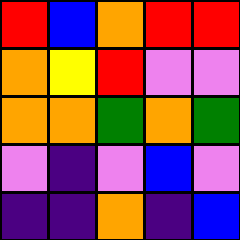[["red", "blue", "orange", "red", "red"], ["orange", "yellow", "red", "violet", "violet"], ["orange", "orange", "green", "orange", "green"], ["violet", "indigo", "violet", "blue", "violet"], ["indigo", "indigo", "orange", "indigo", "blue"]]